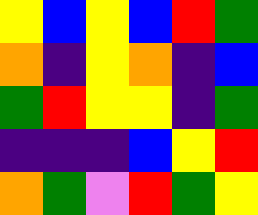[["yellow", "blue", "yellow", "blue", "red", "green"], ["orange", "indigo", "yellow", "orange", "indigo", "blue"], ["green", "red", "yellow", "yellow", "indigo", "green"], ["indigo", "indigo", "indigo", "blue", "yellow", "red"], ["orange", "green", "violet", "red", "green", "yellow"]]